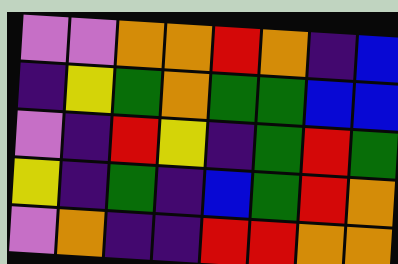[["violet", "violet", "orange", "orange", "red", "orange", "indigo", "blue"], ["indigo", "yellow", "green", "orange", "green", "green", "blue", "blue"], ["violet", "indigo", "red", "yellow", "indigo", "green", "red", "green"], ["yellow", "indigo", "green", "indigo", "blue", "green", "red", "orange"], ["violet", "orange", "indigo", "indigo", "red", "red", "orange", "orange"]]